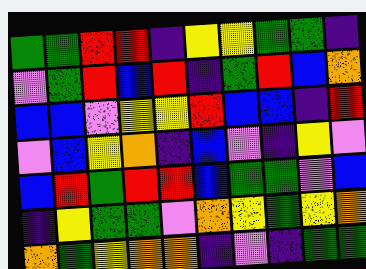[["green", "green", "red", "red", "indigo", "yellow", "yellow", "green", "green", "indigo"], ["violet", "green", "red", "blue", "red", "indigo", "green", "red", "blue", "orange"], ["blue", "blue", "violet", "yellow", "yellow", "red", "blue", "blue", "indigo", "red"], ["violet", "blue", "yellow", "orange", "indigo", "blue", "violet", "indigo", "yellow", "violet"], ["blue", "red", "green", "red", "red", "blue", "green", "green", "violet", "blue"], ["indigo", "yellow", "green", "green", "violet", "orange", "yellow", "green", "yellow", "orange"], ["orange", "green", "yellow", "orange", "orange", "indigo", "violet", "indigo", "green", "green"]]